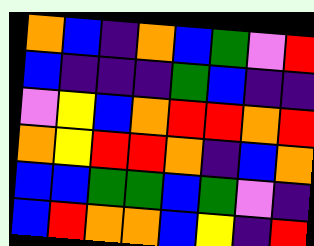[["orange", "blue", "indigo", "orange", "blue", "green", "violet", "red"], ["blue", "indigo", "indigo", "indigo", "green", "blue", "indigo", "indigo"], ["violet", "yellow", "blue", "orange", "red", "red", "orange", "red"], ["orange", "yellow", "red", "red", "orange", "indigo", "blue", "orange"], ["blue", "blue", "green", "green", "blue", "green", "violet", "indigo"], ["blue", "red", "orange", "orange", "blue", "yellow", "indigo", "red"]]